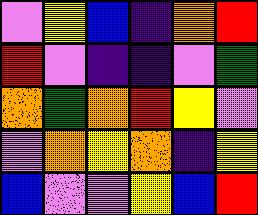[["violet", "yellow", "blue", "indigo", "orange", "red"], ["red", "violet", "indigo", "indigo", "violet", "green"], ["orange", "green", "orange", "red", "yellow", "violet"], ["violet", "orange", "yellow", "orange", "indigo", "yellow"], ["blue", "violet", "violet", "yellow", "blue", "red"]]